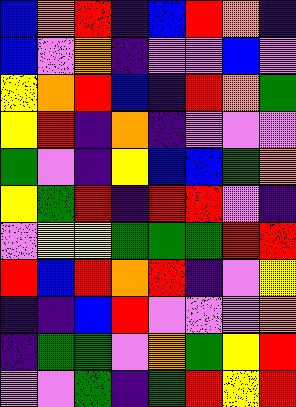[["blue", "orange", "red", "indigo", "blue", "red", "orange", "indigo"], ["blue", "violet", "orange", "indigo", "violet", "violet", "blue", "violet"], ["yellow", "orange", "red", "blue", "indigo", "red", "orange", "green"], ["yellow", "red", "indigo", "orange", "indigo", "violet", "violet", "violet"], ["green", "violet", "indigo", "yellow", "blue", "blue", "green", "orange"], ["yellow", "green", "red", "indigo", "red", "red", "violet", "indigo"], ["violet", "yellow", "yellow", "green", "green", "green", "red", "red"], ["red", "blue", "red", "orange", "red", "indigo", "violet", "yellow"], ["indigo", "indigo", "blue", "red", "violet", "violet", "violet", "orange"], ["indigo", "green", "green", "violet", "orange", "green", "yellow", "red"], ["violet", "violet", "green", "indigo", "green", "red", "yellow", "red"]]